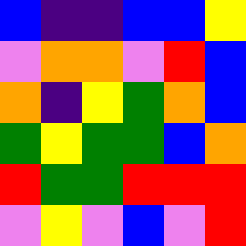[["blue", "indigo", "indigo", "blue", "blue", "yellow"], ["violet", "orange", "orange", "violet", "red", "blue"], ["orange", "indigo", "yellow", "green", "orange", "blue"], ["green", "yellow", "green", "green", "blue", "orange"], ["red", "green", "green", "red", "red", "red"], ["violet", "yellow", "violet", "blue", "violet", "red"]]